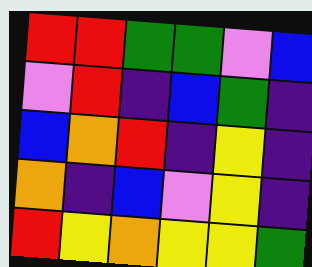[["red", "red", "green", "green", "violet", "blue"], ["violet", "red", "indigo", "blue", "green", "indigo"], ["blue", "orange", "red", "indigo", "yellow", "indigo"], ["orange", "indigo", "blue", "violet", "yellow", "indigo"], ["red", "yellow", "orange", "yellow", "yellow", "green"]]